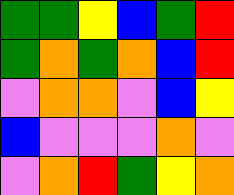[["green", "green", "yellow", "blue", "green", "red"], ["green", "orange", "green", "orange", "blue", "red"], ["violet", "orange", "orange", "violet", "blue", "yellow"], ["blue", "violet", "violet", "violet", "orange", "violet"], ["violet", "orange", "red", "green", "yellow", "orange"]]